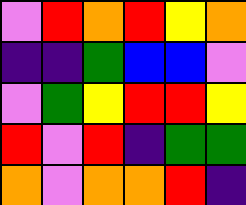[["violet", "red", "orange", "red", "yellow", "orange"], ["indigo", "indigo", "green", "blue", "blue", "violet"], ["violet", "green", "yellow", "red", "red", "yellow"], ["red", "violet", "red", "indigo", "green", "green"], ["orange", "violet", "orange", "orange", "red", "indigo"]]